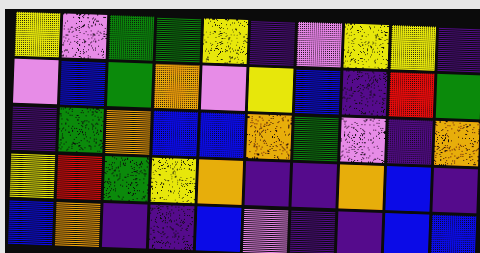[["yellow", "violet", "green", "green", "yellow", "indigo", "violet", "yellow", "yellow", "indigo"], ["violet", "blue", "green", "orange", "violet", "yellow", "blue", "indigo", "red", "green"], ["indigo", "green", "orange", "blue", "blue", "orange", "green", "violet", "indigo", "orange"], ["yellow", "red", "green", "yellow", "orange", "indigo", "indigo", "orange", "blue", "indigo"], ["blue", "orange", "indigo", "indigo", "blue", "violet", "indigo", "indigo", "blue", "blue"]]